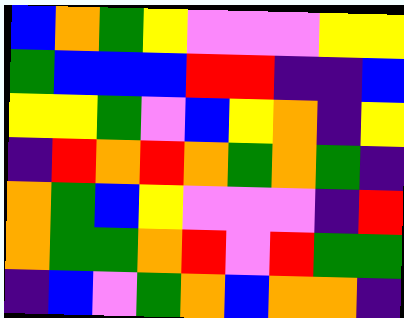[["blue", "orange", "green", "yellow", "violet", "violet", "violet", "yellow", "yellow"], ["green", "blue", "blue", "blue", "red", "red", "indigo", "indigo", "blue"], ["yellow", "yellow", "green", "violet", "blue", "yellow", "orange", "indigo", "yellow"], ["indigo", "red", "orange", "red", "orange", "green", "orange", "green", "indigo"], ["orange", "green", "blue", "yellow", "violet", "violet", "violet", "indigo", "red"], ["orange", "green", "green", "orange", "red", "violet", "red", "green", "green"], ["indigo", "blue", "violet", "green", "orange", "blue", "orange", "orange", "indigo"]]